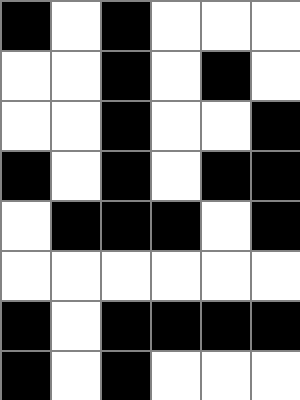[["black", "white", "black", "white", "white", "white"], ["white", "white", "black", "white", "black", "white"], ["white", "white", "black", "white", "white", "black"], ["black", "white", "black", "white", "black", "black"], ["white", "black", "black", "black", "white", "black"], ["white", "white", "white", "white", "white", "white"], ["black", "white", "black", "black", "black", "black"], ["black", "white", "black", "white", "white", "white"]]